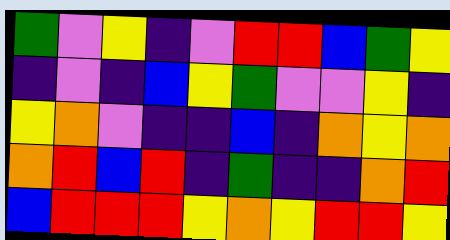[["green", "violet", "yellow", "indigo", "violet", "red", "red", "blue", "green", "yellow"], ["indigo", "violet", "indigo", "blue", "yellow", "green", "violet", "violet", "yellow", "indigo"], ["yellow", "orange", "violet", "indigo", "indigo", "blue", "indigo", "orange", "yellow", "orange"], ["orange", "red", "blue", "red", "indigo", "green", "indigo", "indigo", "orange", "red"], ["blue", "red", "red", "red", "yellow", "orange", "yellow", "red", "red", "yellow"]]